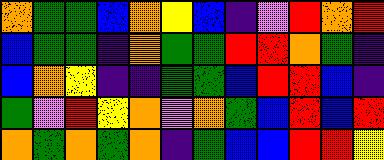[["orange", "green", "green", "blue", "orange", "yellow", "blue", "indigo", "violet", "red", "orange", "red"], ["blue", "green", "green", "indigo", "orange", "green", "green", "red", "red", "orange", "green", "indigo"], ["blue", "orange", "yellow", "indigo", "indigo", "green", "green", "blue", "red", "red", "blue", "indigo"], ["green", "violet", "red", "yellow", "orange", "violet", "orange", "green", "blue", "red", "blue", "red"], ["orange", "green", "orange", "green", "orange", "indigo", "green", "blue", "blue", "red", "red", "yellow"]]